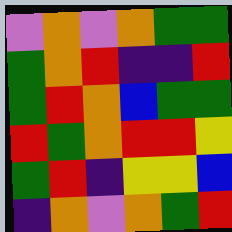[["violet", "orange", "violet", "orange", "green", "green"], ["green", "orange", "red", "indigo", "indigo", "red"], ["green", "red", "orange", "blue", "green", "green"], ["red", "green", "orange", "red", "red", "yellow"], ["green", "red", "indigo", "yellow", "yellow", "blue"], ["indigo", "orange", "violet", "orange", "green", "red"]]